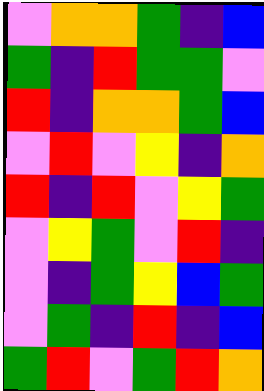[["violet", "orange", "orange", "green", "indigo", "blue"], ["green", "indigo", "red", "green", "green", "violet"], ["red", "indigo", "orange", "orange", "green", "blue"], ["violet", "red", "violet", "yellow", "indigo", "orange"], ["red", "indigo", "red", "violet", "yellow", "green"], ["violet", "yellow", "green", "violet", "red", "indigo"], ["violet", "indigo", "green", "yellow", "blue", "green"], ["violet", "green", "indigo", "red", "indigo", "blue"], ["green", "red", "violet", "green", "red", "orange"]]